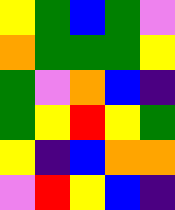[["yellow", "green", "blue", "green", "violet"], ["orange", "green", "green", "green", "yellow"], ["green", "violet", "orange", "blue", "indigo"], ["green", "yellow", "red", "yellow", "green"], ["yellow", "indigo", "blue", "orange", "orange"], ["violet", "red", "yellow", "blue", "indigo"]]